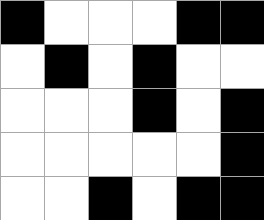[["black", "white", "white", "white", "black", "black"], ["white", "black", "white", "black", "white", "white"], ["white", "white", "white", "black", "white", "black"], ["white", "white", "white", "white", "white", "black"], ["white", "white", "black", "white", "black", "black"]]